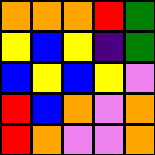[["orange", "orange", "orange", "red", "green"], ["yellow", "blue", "yellow", "indigo", "green"], ["blue", "yellow", "blue", "yellow", "violet"], ["red", "blue", "orange", "violet", "orange"], ["red", "orange", "violet", "violet", "orange"]]